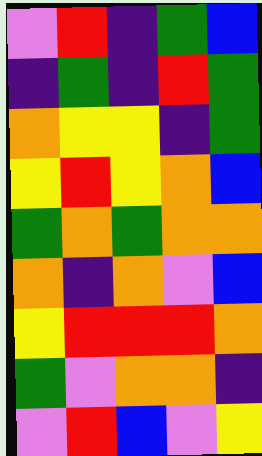[["violet", "red", "indigo", "green", "blue"], ["indigo", "green", "indigo", "red", "green"], ["orange", "yellow", "yellow", "indigo", "green"], ["yellow", "red", "yellow", "orange", "blue"], ["green", "orange", "green", "orange", "orange"], ["orange", "indigo", "orange", "violet", "blue"], ["yellow", "red", "red", "red", "orange"], ["green", "violet", "orange", "orange", "indigo"], ["violet", "red", "blue", "violet", "yellow"]]